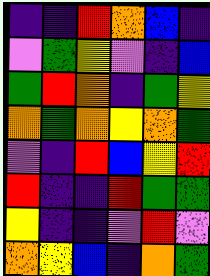[["indigo", "indigo", "red", "orange", "blue", "indigo"], ["violet", "green", "yellow", "violet", "indigo", "blue"], ["green", "red", "orange", "indigo", "green", "yellow"], ["orange", "green", "orange", "yellow", "orange", "green"], ["violet", "indigo", "red", "blue", "yellow", "red"], ["red", "indigo", "indigo", "red", "green", "green"], ["yellow", "indigo", "indigo", "violet", "red", "violet"], ["orange", "yellow", "blue", "indigo", "orange", "green"]]